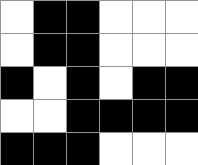[["white", "black", "black", "white", "white", "white"], ["white", "black", "black", "white", "white", "white"], ["black", "white", "black", "white", "black", "black"], ["white", "white", "black", "black", "black", "black"], ["black", "black", "black", "white", "white", "white"]]